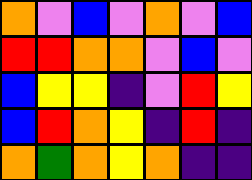[["orange", "violet", "blue", "violet", "orange", "violet", "blue"], ["red", "red", "orange", "orange", "violet", "blue", "violet"], ["blue", "yellow", "yellow", "indigo", "violet", "red", "yellow"], ["blue", "red", "orange", "yellow", "indigo", "red", "indigo"], ["orange", "green", "orange", "yellow", "orange", "indigo", "indigo"]]